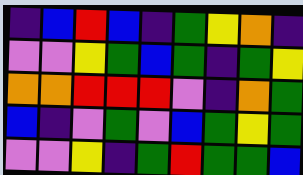[["indigo", "blue", "red", "blue", "indigo", "green", "yellow", "orange", "indigo"], ["violet", "violet", "yellow", "green", "blue", "green", "indigo", "green", "yellow"], ["orange", "orange", "red", "red", "red", "violet", "indigo", "orange", "green"], ["blue", "indigo", "violet", "green", "violet", "blue", "green", "yellow", "green"], ["violet", "violet", "yellow", "indigo", "green", "red", "green", "green", "blue"]]